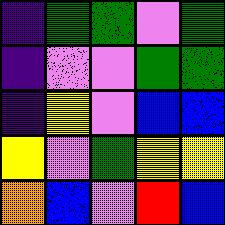[["indigo", "green", "green", "violet", "green"], ["indigo", "violet", "violet", "green", "green"], ["indigo", "yellow", "violet", "blue", "blue"], ["yellow", "violet", "green", "yellow", "yellow"], ["orange", "blue", "violet", "red", "blue"]]